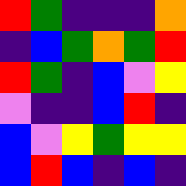[["red", "green", "indigo", "indigo", "indigo", "orange"], ["indigo", "blue", "green", "orange", "green", "red"], ["red", "green", "indigo", "blue", "violet", "yellow"], ["violet", "indigo", "indigo", "blue", "red", "indigo"], ["blue", "violet", "yellow", "green", "yellow", "yellow"], ["blue", "red", "blue", "indigo", "blue", "indigo"]]